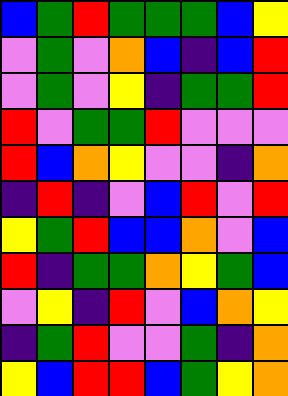[["blue", "green", "red", "green", "green", "green", "blue", "yellow"], ["violet", "green", "violet", "orange", "blue", "indigo", "blue", "red"], ["violet", "green", "violet", "yellow", "indigo", "green", "green", "red"], ["red", "violet", "green", "green", "red", "violet", "violet", "violet"], ["red", "blue", "orange", "yellow", "violet", "violet", "indigo", "orange"], ["indigo", "red", "indigo", "violet", "blue", "red", "violet", "red"], ["yellow", "green", "red", "blue", "blue", "orange", "violet", "blue"], ["red", "indigo", "green", "green", "orange", "yellow", "green", "blue"], ["violet", "yellow", "indigo", "red", "violet", "blue", "orange", "yellow"], ["indigo", "green", "red", "violet", "violet", "green", "indigo", "orange"], ["yellow", "blue", "red", "red", "blue", "green", "yellow", "orange"]]